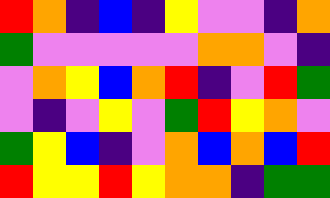[["red", "orange", "indigo", "blue", "indigo", "yellow", "violet", "violet", "indigo", "orange"], ["green", "violet", "violet", "violet", "violet", "violet", "orange", "orange", "violet", "indigo"], ["violet", "orange", "yellow", "blue", "orange", "red", "indigo", "violet", "red", "green"], ["violet", "indigo", "violet", "yellow", "violet", "green", "red", "yellow", "orange", "violet"], ["green", "yellow", "blue", "indigo", "violet", "orange", "blue", "orange", "blue", "red"], ["red", "yellow", "yellow", "red", "yellow", "orange", "orange", "indigo", "green", "green"]]